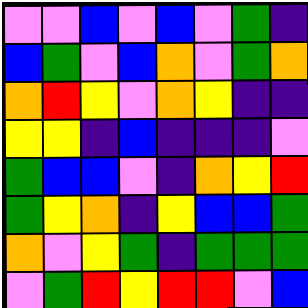[["violet", "violet", "blue", "violet", "blue", "violet", "green", "indigo"], ["blue", "green", "violet", "blue", "orange", "violet", "green", "orange"], ["orange", "red", "yellow", "violet", "orange", "yellow", "indigo", "indigo"], ["yellow", "yellow", "indigo", "blue", "indigo", "indigo", "indigo", "violet"], ["green", "blue", "blue", "violet", "indigo", "orange", "yellow", "red"], ["green", "yellow", "orange", "indigo", "yellow", "blue", "blue", "green"], ["orange", "violet", "yellow", "green", "indigo", "green", "green", "green"], ["violet", "green", "red", "yellow", "red", "red", "violet", "blue"]]